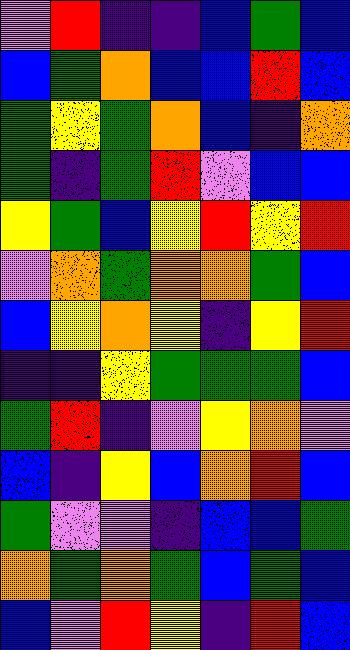[["violet", "red", "indigo", "indigo", "blue", "green", "blue"], ["blue", "green", "orange", "blue", "blue", "red", "blue"], ["green", "yellow", "green", "orange", "blue", "indigo", "orange"], ["green", "indigo", "green", "red", "violet", "blue", "blue"], ["yellow", "green", "blue", "yellow", "red", "yellow", "red"], ["violet", "orange", "green", "orange", "orange", "green", "blue"], ["blue", "yellow", "orange", "yellow", "indigo", "yellow", "red"], ["indigo", "indigo", "yellow", "green", "green", "green", "blue"], ["green", "red", "indigo", "violet", "yellow", "orange", "violet"], ["blue", "indigo", "yellow", "blue", "orange", "red", "blue"], ["green", "violet", "violet", "indigo", "blue", "blue", "green"], ["orange", "green", "orange", "green", "blue", "green", "blue"], ["blue", "violet", "red", "yellow", "indigo", "red", "blue"]]